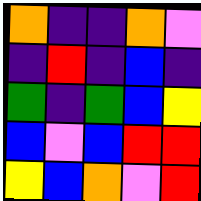[["orange", "indigo", "indigo", "orange", "violet"], ["indigo", "red", "indigo", "blue", "indigo"], ["green", "indigo", "green", "blue", "yellow"], ["blue", "violet", "blue", "red", "red"], ["yellow", "blue", "orange", "violet", "red"]]